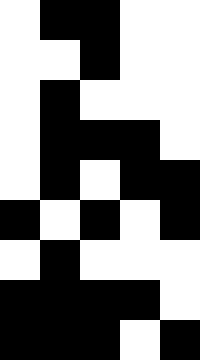[["white", "black", "black", "white", "white"], ["white", "white", "black", "white", "white"], ["white", "black", "white", "white", "white"], ["white", "black", "black", "black", "white"], ["white", "black", "white", "black", "black"], ["black", "white", "black", "white", "black"], ["white", "black", "white", "white", "white"], ["black", "black", "black", "black", "white"], ["black", "black", "black", "white", "black"]]